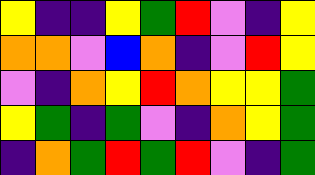[["yellow", "indigo", "indigo", "yellow", "green", "red", "violet", "indigo", "yellow"], ["orange", "orange", "violet", "blue", "orange", "indigo", "violet", "red", "yellow"], ["violet", "indigo", "orange", "yellow", "red", "orange", "yellow", "yellow", "green"], ["yellow", "green", "indigo", "green", "violet", "indigo", "orange", "yellow", "green"], ["indigo", "orange", "green", "red", "green", "red", "violet", "indigo", "green"]]